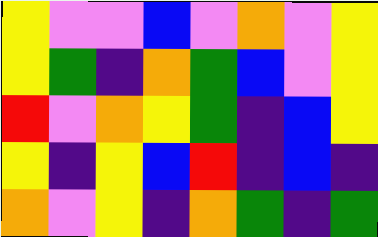[["yellow", "violet", "violet", "blue", "violet", "orange", "violet", "yellow"], ["yellow", "green", "indigo", "orange", "green", "blue", "violet", "yellow"], ["red", "violet", "orange", "yellow", "green", "indigo", "blue", "yellow"], ["yellow", "indigo", "yellow", "blue", "red", "indigo", "blue", "indigo"], ["orange", "violet", "yellow", "indigo", "orange", "green", "indigo", "green"]]